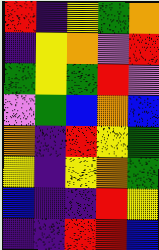[["red", "indigo", "yellow", "green", "orange"], ["indigo", "yellow", "orange", "violet", "red"], ["green", "yellow", "green", "red", "violet"], ["violet", "green", "blue", "orange", "blue"], ["orange", "indigo", "red", "yellow", "green"], ["yellow", "indigo", "yellow", "orange", "green"], ["blue", "indigo", "indigo", "red", "yellow"], ["indigo", "indigo", "red", "red", "blue"]]